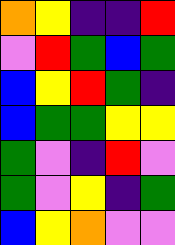[["orange", "yellow", "indigo", "indigo", "red"], ["violet", "red", "green", "blue", "green"], ["blue", "yellow", "red", "green", "indigo"], ["blue", "green", "green", "yellow", "yellow"], ["green", "violet", "indigo", "red", "violet"], ["green", "violet", "yellow", "indigo", "green"], ["blue", "yellow", "orange", "violet", "violet"]]